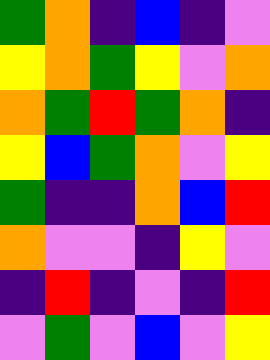[["green", "orange", "indigo", "blue", "indigo", "violet"], ["yellow", "orange", "green", "yellow", "violet", "orange"], ["orange", "green", "red", "green", "orange", "indigo"], ["yellow", "blue", "green", "orange", "violet", "yellow"], ["green", "indigo", "indigo", "orange", "blue", "red"], ["orange", "violet", "violet", "indigo", "yellow", "violet"], ["indigo", "red", "indigo", "violet", "indigo", "red"], ["violet", "green", "violet", "blue", "violet", "yellow"]]